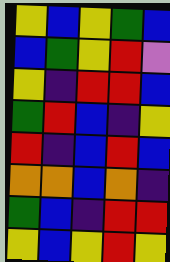[["yellow", "blue", "yellow", "green", "blue"], ["blue", "green", "yellow", "red", "violet"], ["yellow", "indigo", "red", "red", "blue"], ["green", "red", "blue", "indigo", "yellow"], ["red", "indigo", "blue", "red", "blue"], ["orange", "orange", "blue", "orange", "indigo"], ["green", "blue", "indigo", "red", "red"], ["yellow", "blue", "yellow", "red", "yellow"]]